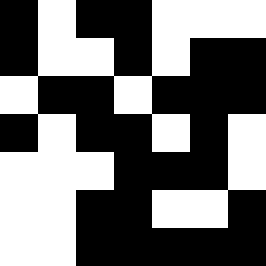[["black", "white", "black", "black", "white", "white", "white"], ["black", "white", "white", "black", "white", "black", "black"], ["white", "black", "black", "white", "black", "black", "black"], ["black", "white", "black", "black", "white", "black", "white"], ["white", "white", "white", "black", "black", "black", "white"], ["white", "white", "black", "black", "white", "white", "black"], ["white", "white", "black", "black", "black", "black", "black"]]